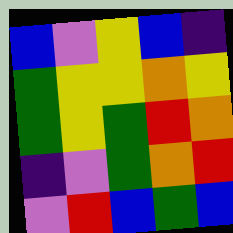[["blue", "violet", "yellow", "blue", "indigo"], ["green", "yellow", "yellow", "orange", "yellow"], ["green", "yellow", "green", "red", "orange"], ["indigo", "violet", "green", "orange", "red"], ["violet", "red", "blue", "green", "blue"]]